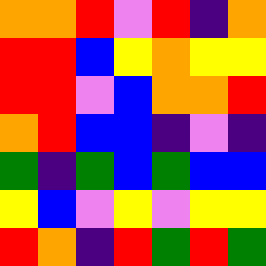[["orange", "orange", "red", "violet", "red", "indigo", "orange"], ["red", "red", "blue", "yellow", "orange", "yellow", "yellow"], ["red", "red", "violet", "blue", "orange", "orange", "red"], ["orange", "red", "blue", "blue", "indigo", "violet", "indigo"], ["green", "indigo", "green", "blue", "green", "blue", "blue"], ["yellow", "blue", "violet", "yellow", "violet", "yellow", "yellow"], ["red", "orange", "indigo", "red", "green", "red", "green"]]